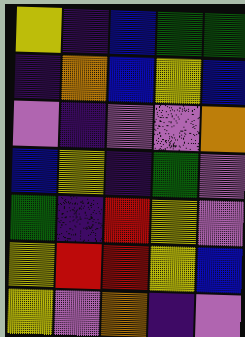[["yellow", "indigo", "blue", "green", "green"], ["indigo", "orange", "blue", "yellow", "blue"], ["violet", "indigo", "violet", "violet", "orange"], ["blue", "yellow", "indigo", "green", "violet"], ["green", "indigo", "red", "yellow", "violet"], ["yellow", "red", "red", "yellow", "blue"], ["yellow", "violet", "orange", "indigo", "violet"]]